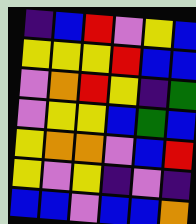[["indigo", "blue", "red", "violet", "yellow", "blue"], ["yellow", "yellow", "yellow", "red", "blue", "blue"], ["violet", "orange", "red", "yellow", "indigo", "green"], ["violet", "yellow", "yellow", "blue", "green", "blue"], ["yellow", "orange", "orange", "violet", "blue", "red"], ["yellow", "violet", "yellow", "indigo", "violet", "indigo"], ["blue", "blue", "violet", "blue", "blue", "orange"]]